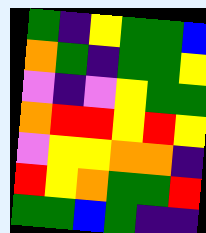[["green", "indigo", "yellow", "green", "green", "blue"], ["orange", "green", "indigo", "green", "green", "yellow"], ["violet", "indigo", "violet", "yellow", "green", "green"], ["orange", "red", "red", "yellow", "red", "yellow"], ["violet", "yellow", "yellow", "orange", "orange", "indigo"], ["red", "yellow", "orange", "green", "green", "red"], ["green", "green", "blue", "green", "indigo", "indigo"]]